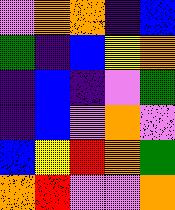[["violet", "orange", "orange", "indigo", "blue"], ["green", "indigo", "blue", "yellow", "orange"], ["indigo", "blue", "indigo", "violet", "green"], ["indigo", "blue", "violet", "orange", "violet"], ["blue", "yellow", "red", "orange", "green"], ["orange", "red", "violet", "violet", "orange"]]